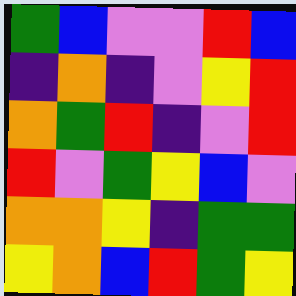[["green", "blue", "violet", "violet", "red", "blue"], ["indigo", "orange", "indigo", "violet", "yellow", "red"], ["orange", "green", "red", "indigo", "violet", "red"], ["red", "violet", "green", "yellow", "blue", "violet"], ["orange", "orange", "yellow", "indigo", "green", "green"], ["yellow", "orange", "blue", "red", "green", "yellow"]]